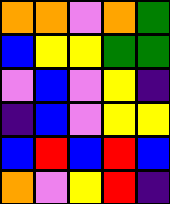[["orange", "orange", "violet", "orange", "green"], ["blue", "yellow", "yellow", "green", "green"], ["violet", "blue", "violet", "yellow", "indigo"], ["indigo", "blue", "violet", "yellow", "yellow"], ["blue", "red", "blue", "red", "blue"], ["orange", "violet", "yellow", "red", "indigo"]]